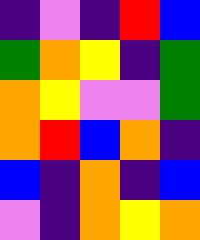[["indigo", "violet", "indigo", "red", "blue"], ["green", "orange", "yellow", "indigo", "green"], ["orange", "yellow", "violet", "violet", "green"], ["orange", "red", "blue", "orange", "indigo"], ["blue", "indigo", "orange", "indigo", "blue"], ["violet", "indigo", "orange", "yellow", "orange"]]